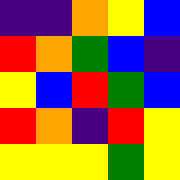[["indigo", "indigo", "orange", "yellow", "blue"], ["red", "orange", "green", "blue", "indigo"], ["yellow", "blue", "red", "green", "blue"], ["red", "orange", "indigo", "red", "yellow"], ["yellow", "yellow", "yellow", "green", "yellow"]]